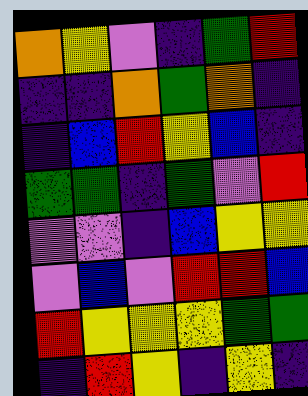[["orange", "yellow", "violet", "indigo", "green", "red"], ["indigo", "indigo", "orange", "green", "orange", "indigo"], ["indigo", "blue", "red", "yellow", "blue", "indigo"], ["green", "green", "indigo", "green", "violet", "red"], ["violet", "violet", "indigo", "blue", "yellow", "yellow"], ["violet", "blue", "violet", "red", "red", "blue"], ["red", "yellow", "yellow", "yellow", "green", "green"], ["indigo", "red", "yellow", "indigo", "yellow", "indigo"]]